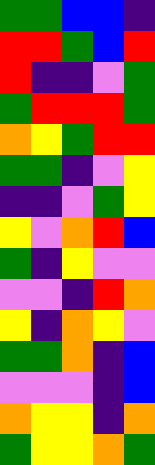[["green", "green", "blue", "blue", "indigo"], ["red", "red", "green", "blue", "red"], ["red", "indigo", "indigo", "violet", "green"], ["green", "red", "red", "red", "green"], ["orange", "yellow", "green", "red", "red"], ["green", "green", "indigo", "violet", "yellow"], ["indigo", "indigo", "violet", "green", "yellow"], ["yellow", "violet", "orange", "red", "blue"], ["green", "indigo", "yellow", "violet", "violet"], ["violet", "violet", "indigo", "red", "orange"], ["yellow", "indigo", "orange", "yellow", "violet"], ["green", "green", "orange", "indigo", "blue"], ["violet", "violet", "violet", "indigo", "blue"], ["orange", "yellow", "yellow", "indigo", "orange"], ["green", "yellow", "yellow", "orange", "green"]]